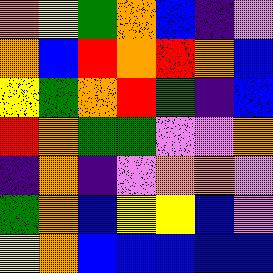[["orange", "yellow", "green", "orange", "blue", "indigo", "violet"], ["orange", "blue", "red", "orange", "red", "orange", "blue"], ["yellow", "green", "orange", "red", "green", "indigo", "blue"], ["red", "orange", "green", "green", "violet", "violet", "orange"], ["indigo", "orange", "indigo", "violet", "orange", "orange", "violet"], ["green", "orange", "blue", "yellow", "yellow", "blue", "violet"], ["yellow", "orange", "blue", "blue", "blue", "blue", "blue"]]